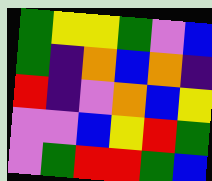[["green", "yellow", "yellow", "green", "violet", "blue"], ["green", "indigo", "orange", "blue", "orange", "indigo"], ["red", "indigo", "violet", "orange", "blue", "yellow"], ["violet", "violet", "blue", "yellow", "red", "green"], ["violet", "green", "red", "red", "green", "blue"]]